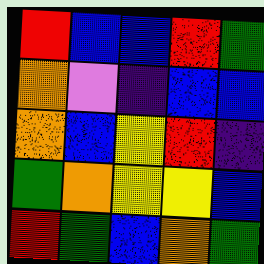[["red", "blue", "blue", "red", "green"], ["orange", "violet", "indigo", "blue", "blue"], ["orange", "blue", "yellow", "red", "indigo"], ["green", "orange", "yellow", "yellow", "blue"], ["red", "green", "blue", "orange", "green"]]